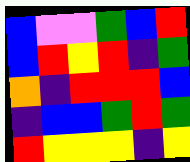[["blue", "violet", "violet", "green", "blue", "red"], ["blue", "red", "yellow", "red", "indigo", "green"], ["orange", "indigo", "red", "red", "red", "blue"], ["indigo", "blue", "blue", "green", "red", "green"], ["red", "yellow", "yellow", "yellow", "indigo", "yellow"]]